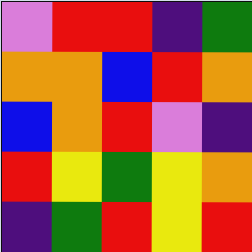[["violet", "red", "red", "indigo", "green"], ["orange", "orange", "blue", "red", "orange"], ["blue", "orange", "red", "violet", "indigo"], ["red", "yellow", "green", "yellow", "orange"], ["indigo", "green", "red", "yellow", "red"]]